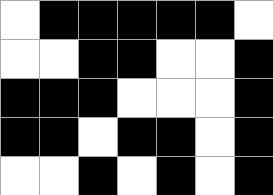[["white", "black", "black", "black", "black", "black", "white"], ["white", "white", "black", "black", "white", "white", "black"], ["black", "black", "black", "white", "white", "white", "black"], ["black", "black", "white", "black", "black", "white", "black"], ["white", "white", "black", "white", "black", "white", "black"]]